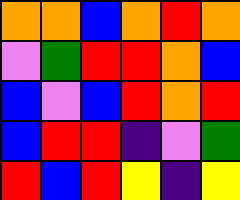[["orange", "orange", "blue", "orange", "red", "orange"], ["violet", "green", "red", "red", "orange", "blue"], ["blue", "violet", "blue", "red", "orange", "red"], ["blue", "red", "red", "indigo", "violet", "green"], ["red", "blue", "red", "yellow", "indigo", "yellow"]]